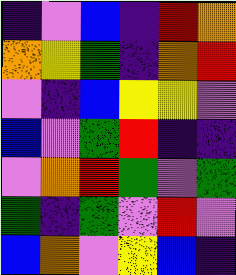[["indigo", "violet", "blue", "indigo", "red", "orange"], ["orange", "yellow", "green", "indigo", "orange", "red"], ["violet", "indigo", "blue", "yellow", "yellow", "violet"], ["blue", "violet", "green", "red", "indigo", "indigo"], ["violet", "orange", "red", "green", "violet", "green"], ["green", "indigo", "green", "violet", "red", "violet"], ["blue", "orange", "violet", "yellow", "blue", "indigo"]]